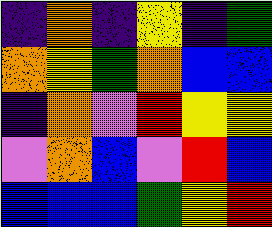[["indigo", "orange", "indigo", "yellow", "indigo", "green"], ["orange", "yellow", "green", "orange", "blue", "blue"], ["indigo", "orange", "violet", "red", "yellow", "yellow"], ["violet", "orange", "blue", "violet", "red", "blue"], ["blue", "blue", "blue", "green", "yellow", "red"]]